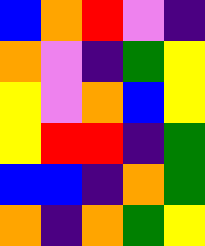[["blue", "orange", "red", "violet", "indigo"], ["orange", "violet", "indigo", "green", "yellow"], ["yellow", "violet", "orange", "blue", "yellow"], ["yellow", "red", "red", "indigo", "green"], ["blue", "blue", "indigo", "orange", "green"], ["orange", "indigo", "orange", "green", "yellow"]]